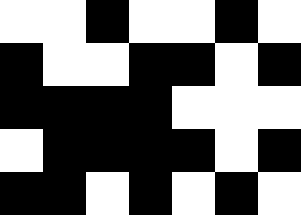[["white", "white", "black", "white", "white", "black", "white"], ["black", "white", "white", "black", "black", "white", "black"], ["black", "black", "black", "black", "white", "white", "white"], ["white", "black", "black", "black", "black", "white", "black"], ["black", "black", "white", "black", "white", "black", "white"]]